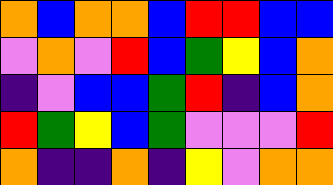[["orange", "blue", "orange", "orange", "blue", "red", "red", "blue", "blue"], ["violet", "orange", "violet", "red", "blue", "green", "yellow", "blue", "orange"], ["indigo", "violet", "blue", "blue", "green", "red", "indigo", "blue", "orange"], ["red", "green", "yellow", "blue", "green", "violet", "violet", "violet", "red"], ["orange", "indigo", "indigo", "orange", "indigo", "yellow", "violet", "orange", "orange"]]